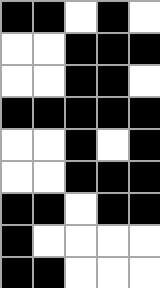[["black", "black", "white", "black", "white"], ["white", "white", "black", "black", "black"], ["white", "white", "black", "black", "white"], ["black", "black", "black", "black", "black"], ["white", "white", "black", "white", "black"], ["white", "white", "black", "black", "black"], ["black", "black", "white", "black", "black"], ["black", "white", "white", "white", "white"], ["black", "black", "white", "white", "white"]]